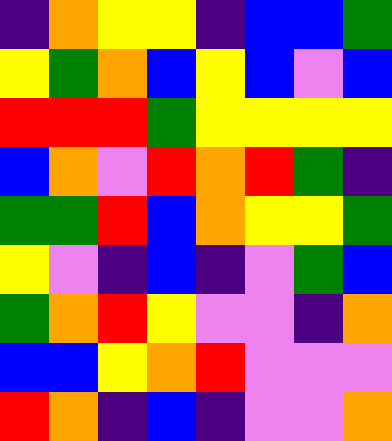[["indigo", "orange", "yellow", "yellow", "indigo", "blue", "blue", "green"], ["yellow", "green", "orange", "blue", "yellow", "blue", "violet", "blue"], ["red", "red", "red", "green", "yellow", "yellow", "yellow", "yellow"], ["blue", "orange", "violet", "red", "orange", "red", "green", "indigo"], ["green", "green", "red", "blue", "orange", "yellow", "yellow", "green"], ["yellow", "violet", "indigo", "blue", "indigo", "violet", "green", "blue"], ["green", "orange", "red", "yellow", "violet", "violet", "indigo", "orange"], ["blue", "blue", "yellow", "orange", "red", "violet", "violet", "violet"], ["red", "orange", "indigo", "blue", "indigo", "violet", "violet", "orange"]]